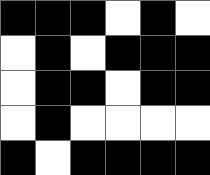[["black", "black", "black", "white", "black", "white"], ["white", "black", "white", "black", "black", "black"], ["white", "black", "black", "white", "black", "black"], ["white", "black", "white", "white", "white", "white"], ["black", "white", "black", "black", "black", "black"]]